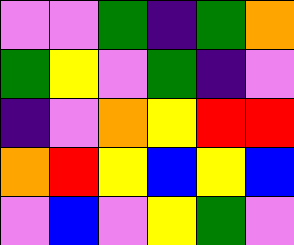[["violet", "violet", "green", "indigo", "green", "orange"], ["green", "yellow", "violet", "green", "indigo", "violet"], ["indigo", "violet", "orange", "yellow", "red", "red"], ["orange", "red", "yellow", "blue", "yellow", "blue"], ["violet", "blue", "violet", "yellow", "green", "violet"]]